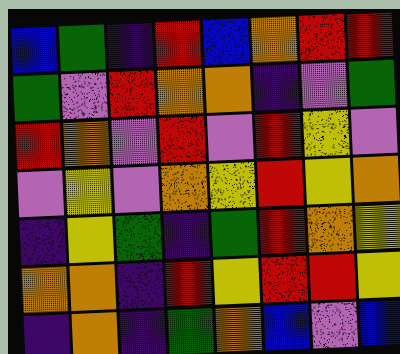[["blue", "green", "indigo", "red", "blue", "orange", "red", "red"], ["green", "violet", "red", "orange", "orange", "indigo", "violet", "green"], ["red", "orange", "violet", "red", "violet", "red", "yellow", "violet"], ["violet", "yellow", "violet", "orange", "yellow", "red", "yellow", "orange"], ["indigo", "yellow", "green", "indigo", "green", "red", "orange", "yellow"], ["orange", "orange", "indigo", "red", "yellow", "red", "red", "yellow"], ["indigo", "orange", "indigo", "green", "orange", "blue", "violet", "blue"]]